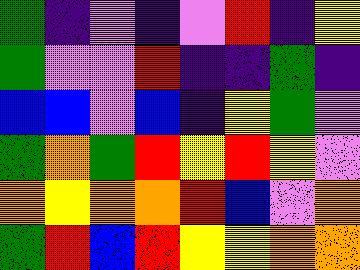[["green", "indigo", "violet", "indigo", "violet", "red", "indigo", "yellow"], ["green", "violet", "violet", "red", "indigo", "indigo", "green", "indigo"], ["blue", "blue", "violet", "blue", "indigo", "yellow", "green", "violet"], ["green", "orange", "green", "red", "yellow", "red", "yellow", "violet"], ["orange", "yellow", "orange", "orange", "red", "blue", "violet", "orange"], ["green", "red", "blue", "red", "yellow", "yellow", "orange", "orange"]]